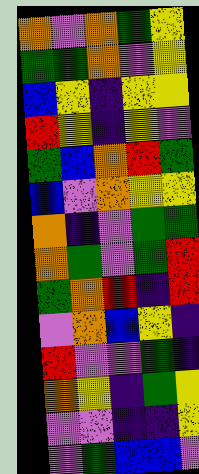[["orange", "violet", "orange", "green", "yellow"], ["green", "green", "orange", "violet", "yellow"], ["blue", "yellow", "indigo", "yellow", "yellow"], ["red", "yellow", "indigo", "yellow", "violet"], ["green", "blue", "orange", "red", "green"], ["blue", "violet", "orange", "yellow", "yellow"], ["orange", "indigo", "violet", "green", "green"], ["orange", "green", "violet", "green", "red"], ["green", "orange", "red", "indigo", "red"], ["violet", "orange", "blue", "yellow", "indigo"], ["red", "violet", "violet", "green", "indigo"], ["orange", "yellow", "indigo", "green", "yellow"], ["violet", "violet", "indigo", "indigo", "yellow"], ["violet", "green", "blue", "blue", "violet"]]